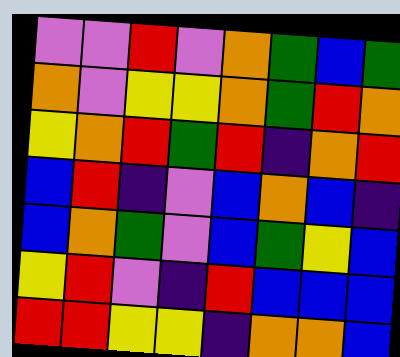[["violet", "violet", "red", "violet", "orange", "green", "blue", "green"], ["orange", "violet", "yellow", "yellow", "orange", "green", "red", "orange"], ["yellow", "orange", "red", "green", "red", "indigo", "orange", "red"], ["blue", "red", "indigo", "violet", "blue", "orange", "blue", "indigo"], ["blue", "orange", "green", "violet", "blue", "green", "yellow", "blue"], ["yellow", "red", "violet", "indigo", "red", "blue", "blue", "blue"], ["red", "red", "yellow", "yellow", "indigo", "orange", "orange", "blue"]]